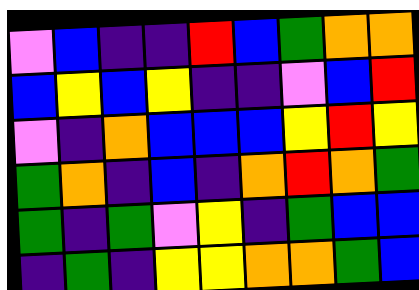[["violet", "blue", "indigo", "indigo", "red", "blue", "green", "orange", "orange"], ["blue", "yellow", "blue", "yellow", "indigo", "indigo", "violet", "blue", "red"], ["violet", "indigo", "orange", "blue", "blue", "blue", "yellow", "red", "yellow"], ["green", "orange", "indigo", "blue", "indigo", "orange", "red", "orange", "green"], ["green", "indigo", "green", "violet", "yellow", "indigo", "green", "blue", "blue"], ["indigo", "green", "indigo", "yellow", "yellow", "orange", "orange", "green", "blue"]]